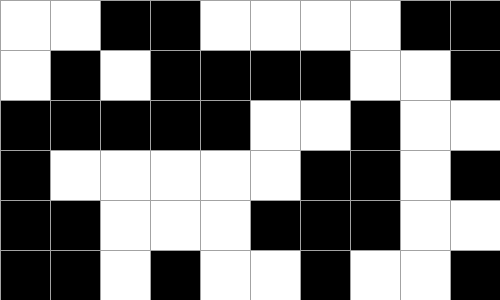[["white", "white", "black", "black", "white", "white", "white", "white", "black", "black"], ["white", "black", "white", "black", "black", "black", "black", "white", "white", "black"], ["black", "black", "black", "black", "black", "white", "white", "black", "white", "white"], ["black", "white", "white", "white", "white", "white", "black", "black", "white", "black"], ["black", "black", "white", "white", "white", "black", "black", "black", "white", "white"], ["black", "black", "white", "black", "white", "white", "black", "white", "white", "black"]]